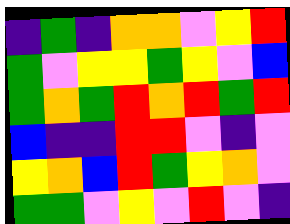[["indigo", "green", "indigo", "orange", "orange", "violet", "yellow", "red"], ["green", "violet", "yellow", "yellow", "green", "yellow", "violet", "blue"], ["green", "orange", "green", "red", "orange", "red", "green", "red"], ["blue", "indigo", "indigo", "red", "red", "violet", "indigo", "violet"], ["yellow", "orange", "blue", "red", "green", "yellow", "orange", "violet"], ["green", "green", "violet", "yellow", "violet", "red", "violet", "indigo"]]